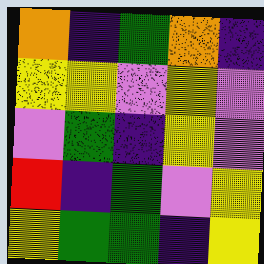[["orange", "indigo", "green", "orange", "indigo"], ["yellow", "yellow", "violet", "yellow", "violet"], ["violet", "green", "indigo", "yellow", "violet"], ["red", "indigo", "green", "violet", "yellow"], ["yellow", "green", "green", "indigo", "yellow"]]